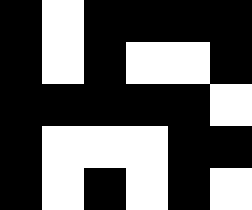[["black", "white", "black", "black", "black", "black"], ["black", "white", "black", "white", "white", "black"], ["black", "black", "black", "black", "black", "white"], ["black", "white", "white", "white", "black", "black"], ["black", "white", "black", "white", "black", "white"]]